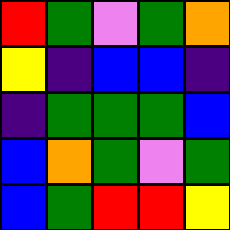[["red", "green", "violet", "green", "orange"], ["yellow", "indigo", "blue", "blue", "indigo"], ["indigo", "green", "green", "green", "blue"], ["blue", "orange", "green", "violet", "green"], ["blue", "green", "red", "red", "yellow"]]